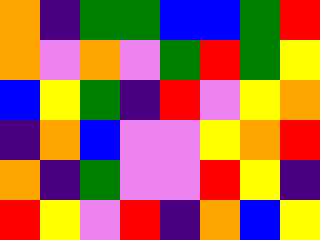[["orange", "indigo", "green", "green", "blue", "blue", "green", "red"], ["orange", "violet", "orange", "violet", "green", "red", "green", "yellow"], ["blue", "yellow", "green", "indigo", "red", "violet", "yellow", "orange"], ["indigo", "orange", "blue", "violet", "violet", "yellow", "orange", "red"], ["orange", "indigo", "green", "violet", "violet", "red", "yellow", "indigo"], ["red", "yellow", "violet", "red", "indigo", "orange", "blue", "yellow"]]